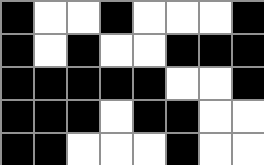[["black", "white", "white", "black", "white", "white", "white", "black"], ["black", "white", "black", "white", "white", "black", "black", "black"], ["black", "black", "black", "black", "black", "white", "white", "black"], ["black", "black", "black", "white", "black", "black", "white", "white"], ["black", "black", "white", "white", "white", "black", "white", "white"]]